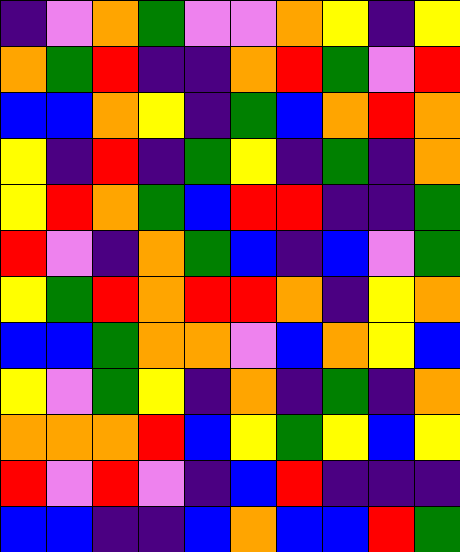[["indigo", "violet", "orange", "green", "violet", "violet", "orange", "yellow", "indigo", "yellow"], ["orange", "green", "red", "indigo", "indigo", "orange", "red", "green", "violet", "red"], ["blue", "blue", "orange", "yellow", "indigo", "green", "blue", "orange", "red", "orange"], ["yellow", "indigo", "red", "indigo", "green", "yellow", "indigo", "green", "indigo", "orange"], ["yellow", "red", "orange", "green", "blue", "red", "red", "indigo", "indigo", "green"], ["red", "violet", "indigo", "orange", "green", "blue", "indigo", "blue", "violet", "green"], ["yellow", "green", "red", "orange", "red", "red", "orange", "indigo", "yellow", "orange"], ["blue", "blue", "green", "orange", "orange", "violet", "blue", "orange", "yellow", "blue"], ["yellow", "violet", "green", "yellow", "indigo", "orange", "indigo", "green", "indigo", "orange"], ["orange", "orange", "orange", "red", "blue", "yellow", "green", "yellow", "blue", "yellow"], ["red", "violet", "red", "violet", "indigo", "blue", "red", "indigo", "indigo", "indigo"], ["blue", "blue", "indigo", "indigo", "blue", "orange", "blue", "blue", "red", "green"]]